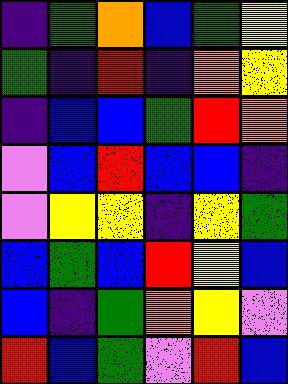[["indigo", "green", "orange", "blue", "green", "yellow"], ["green", "indigo", "red", "indigo", "orange", "yellow"], ["indigo", "blue", "blue", "green", "red", "orange"], ["violet", "blue", "red", "blue", "blue", "indigo"], ["violet", "yellow", "yellow", "indigo", "yellow", "green"], ["blue", "green", "blue", "red", "yellow", "blue"], ["blue", "indigo", "green", "orange", "yellow", "violet"], ["red", "blue", "green", "violet", "red", "blue"]]